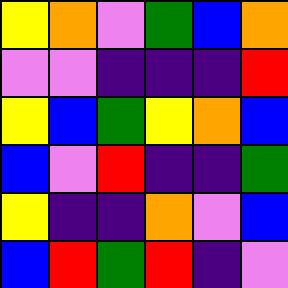[["yellow", "orange", "violet", "green", "blue", "orange"], ["violet", "violet", "indigo", "indigo", "indigo", "red"], ["yellow", "blue", "green", "yellow", "orange", "blue"], ["blue", "violet", "red", "indigo", "indigo", "green"], ["yellow", "indigo", "indigo", "orange", "violet", "blue"], ["blue", "red", "green", "red", "indigo", "violet"]]